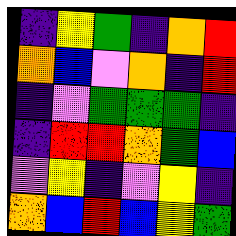[["indigo", "yellow", "green", "indigo", "orange", "red"], ["orange", "blue", "violet", "orange", "indigo", "red"], ["indigo", "violet", "green", "green", "green", "indigo"], ["indigo", "red", "red", "orange", "green", "blue"], ["violet", "yellow", "indigo", "violet", "yellow", "indigo"], ["orange", "blue", "red", "blue", "yellow", "green"]]